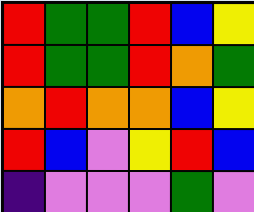[["red", "green", "green", "red", "blue", "yellow"], ["red", "green", "green", "red", "orange", "green"], ["orange", "red", "orange", "orange", "blue", "yellow"], ["red", "blue", "violet", "yellow", "red", "blue"], ["indigo", "violet", "violet", "violet", "green", "violet"]]